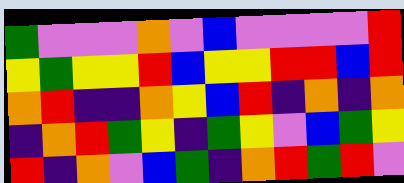[["green", "violet", "violet", "violet", "orange", "violet", "blue", "violet", "violet", "violet", "violet", "red"], ["yellow", "green", "yellow", "yellow", "red", "blue", "yellow", "yellow", "red", "red", "blue", "red"], ["orange", "red", "indigo", "indigo", "orange", "yellow", "blue", "red", "indigo", "orange", "indigo", "orange"], ["indigo", "orange", "red", "green", "yellow", "indigo", "green", "yellow", "violet", "blue", "green", "yellow"], ["red", "indigo", "orange", "violet", "blue", "green", "indigo", "orange", "red", "green", "red", "violet"]]